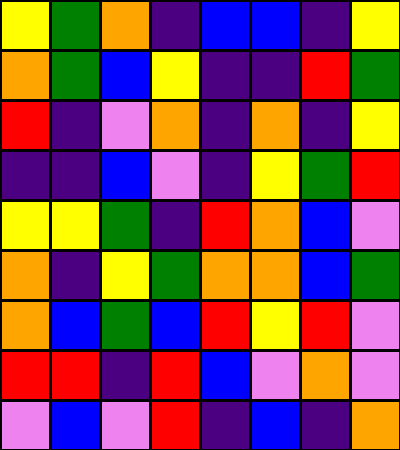[["yellow", "green", "orange", "indigo", "blue", "blue", "indigo", "yellow"], ["orange", "green", "blue", "yellow", "indigo", "indigo", "red", "green"], ["red", "indigo", "violet", "orange", "indigo", "orange", "indigo", "yellow"], ["indigo", "indigo", "blue", "violet", "indigo", "yellow", "green", "red"], ["yellow", "yellow", "green", "indigo", "red", "orange", "blue", "violet"], ["orange", "indigo", "yellow", "green", "orange", "orange", "blue", "green"], ["orange", "blue", "green", "blue", "red", "yellow", "red", "violet"], ["red", "red", "indigo", "red", "blue", "violet", "orange", "violet"], ["violet", "blue", "violet", "red", "indigo", "blue", "indigo", "orange"]]